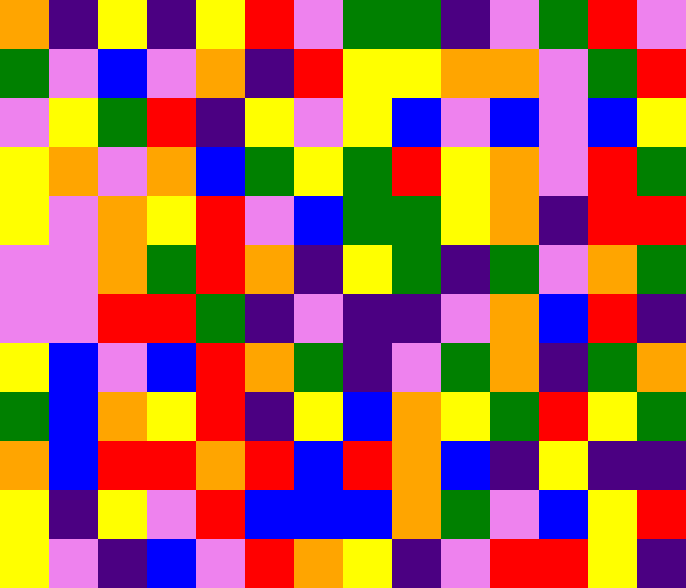[["orange", "indigo", "yellow", "indigo", "yellow", "red", "violet", "green", "green", "indigo", "violet", "green", "red", "violet"], ["green", "violet", "blue", "violet", "orange", "indigo", "red", "yellow", "yellow", "orange", "orange", "violet", "green", "red"], ["violet", "yellow", "green", "red", "indigo", "yellow", "violet", "yellow", "blue", "violet", "blue", "violet", "blue", "yellow"], ["yellow", "orange", "violet", "orange", "blue", "green", "yellow", "green", "red", "yellow", "orange", "violet", "red", "green"], ["yellow", "violet", "orange", "yellow", "red", "violet", "blue", "green", "green", "yellow", "orange", "indigo", "red", "red"], ["violet", "violet", "orange", "green", "red", "orange", "indigo", "yellow", "green", "indigo", "green", "violet", "orange", "green"], ["violet", "violet", "red", "red", "green", "indigo", "violet", "indigo", "indigo", "violet", "orange", "blue", "red", "indigo"], ["yellow", "blue", "violet", "blue", "red", "orange", "green", "indigo", "violet", "green", "orange", "indigo", "green", "orange"], ["green", "blue", "orange", "yellow", "red", "indigo", "yellow", "blue", "orange", "yellow", "green", "red", "yellow", "green"], ["orange", "blue", "red", "red", "orange", "red", "blue", "red", "orange", "blue", "indigo", "yellow", "indigo", "indigo"], ["yellow", "indigo", "yellow", "violet", "red", "blue", "blue", "blue", "orange", "green", "violet", "blue", "yellow", "red"], ["yellow", "violet", "indigo", "blue", "violet", "red", "orange", "yellow", "indigo", "violet", "red", "red", "yellow", "indigo"]]